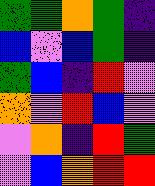[["green", "green", "orange", "green", "indigo"], ["blue", "violet", "blue", "green", "indigo"], ["green", "blue", "indigo", "red", "violet"], ["orange", "violet", "red", "blue", "violet"], ["violet", "orange", "indigo", "red", "green"], ["violet", "blue", "orange", "red", "red"]]